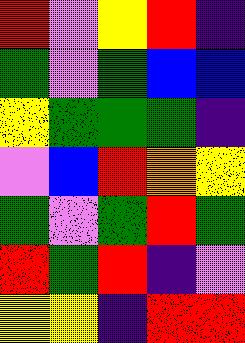[["red", "violet", "yellow", "red", "indigo"], ["green", "violet", "green", "blue", "blue"], ["yellow", "green", "green", "green", "indigo"], ["violet", "blue", "red", "orange", "yellow"], ["green", "violet", "green", "red", "green"], ["red", "green", "red", "indigo", "violet"], ["yellow", "yellow", "indigo", "red", "red"]]